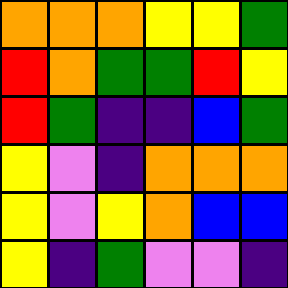[["orange", "orange", "orange", "yellow", "yellow", "green"], ["red", "orange", "green", "green", "red", "yellow"], ["red", "green", "indigo", "indigo", "blue", "green"], ["yellow", "violet", "indigo", "orange", "orange", "orange"], ["yellow", "violet", "yellow", "orange", "blue", "blue"], ["yellow", "indigo", "green", "violet", "violet", "indigo"]]